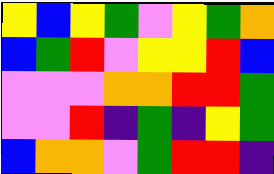[["yellow", "blue", "yellow", "green", "violet", "yellow", "green", "orange"], ["blue", "green", "red", "violet", "yellow", "yellow", "red", "blue"], ["violet", "violet", "violet", "orange", "orange", "red", "red", "green"], ["violet", "violet", "red", "indigo", "green", "indigo", "yellow", "green"], ["blue", "orange", "orange", "violet", "green", "red", "red", "indigo"]]